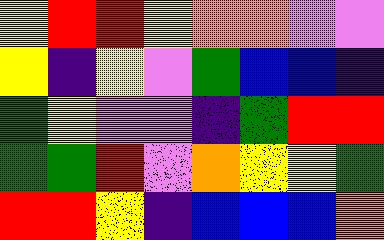[["yellow", "red", "red", "yellow", "orange", "orange", "violet", "violet"], ["yellow", "indigo", "yellow", "violet", "green", "blue", "blue", "indigo"], ["green", "yellow", "violet", "violet", "indigo", "green", "red", "red"], ["green", "green", "red", "violet", "orange", "yellow", "yellow", "green"], ["red", "red", "yellow", "indigo", "blue", "blue", "blue", "orange"]]